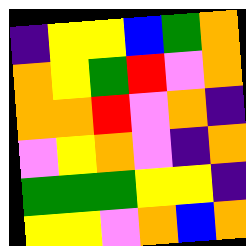[["indigo", "yellow", "yellow", "blue", "green", "orange"], ["orange", "yellow", "green", "red", "violet", "orange"], ["orange", "orange", "red", "violet", "orange", "indigo"], ["violet", "yellow", "orange", "violet", "indigo", "orange"], ["green", "green", "green", "yellow", "yellow", "indigo"], ["yellow", "yellow", "violet", "orange", "blue", "orange"]]